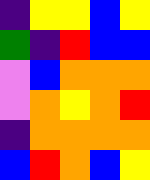[["indigo", "yellow", "yellow", "blue", "yellow"], ["green", "indigo", "red", "blue", "blue"], ["violet", "blue", "orange", "orange", "orange"], ["violet", "orange", "yellow", "orange", "red"], ["indigo", "orange", "orange", "orange", "orange"], ["blue", "red", "orange", "blue", "yellow"]]